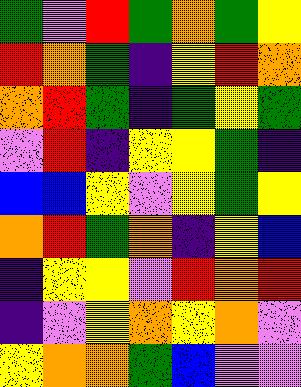[["green", "violet", "red", "green", "orange", "green", "yellow"], ["red", "orange", "green", "indigo", "yellow", "red", "orange"], ["orange", "red", "green", "indigo", "green", "yellow", "green"], ["violet", "red", "indigo", "yellow", "yellow", "green", "indigo"], ["blue", "blue", "yellow", "violet", "yellow", "green", "yellow"], ["orange", "red", "green", "orange", "indigo", "yellow", "blue"], ["indigo", "yellow", "yellow", "violet", "red", "orange", "red"], ["indigo", "violet", "yellow", "orange", "yellow", "orange", "violet"], ["yellow", "orange", "orange", "green", "blue", "violet", "violet"]]